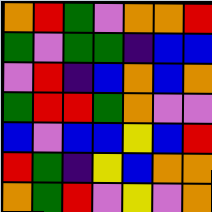[["orange", "red", "green", "violet", "orange", "orange", "red"], ["green", "violet", "green", "green", "indigo", "blue", "blue"], ["violet", "red", "indigo", "blue", "orange", "blue", "orange"], ["green", "red", "red", "green", "orange", "violet", "violet"], ["blue", "violet", "blue", "blue", "yellow", "blue", "red"], ["red", "green", "indigo", "yellow", "blue", "orange", "orange"], ["orange", "green", "red", "violet", "yellow", "violet", "orange"]]